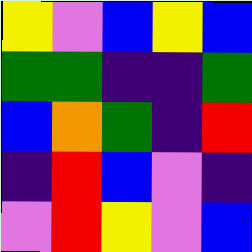[["yellow", "violet", "blue", "yellow", "blue"], ["green", "green", "indigo", "indigo", "green"], ["blue", "orange", "green", "indigo", "red"], ["indigo", "red", "blue", "violet", "indigo"], ["violet", "red", "yellow", "violet", "blue"]]